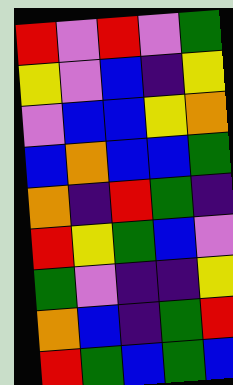[["red", "violet", "red", "violet", "green"], ["yellow", "violet", "blue", "indigo", "yellow"], ["violet", "blue", "blue", "yellow", "orange"], ["blue", "orange", "blue", "blue", "green"], ["orange", "indigo", "red", "green", "indigo"], ["red", "yellow", "green", "blue", "violet"], ["green", "violet", "indigo", "indigo", "yellow"], ["orange", "blue", "indigo", "green", "red"], ["red", "green", "blue", "green", "blue"]]